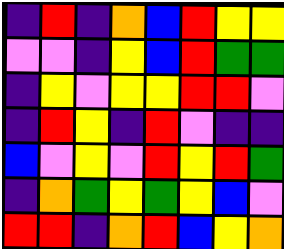[["indigo", "red", "indigo", "orange", "blue", "red", "yellow", "yellow"], ["violet", "violet", "indigo", "yellow", "blue", "red", "green", "green"], ["indigo", "yellow", "violet", "yellow", "yellow", "red", "red", "violet"], ["indigo", "red", "yellow", "indigo", "red", "violet", "indigo", "indigo"], ["blue", "violet", "yellow", "violet", "red", "yellow", "red", "green"], ["indigo", "orange", "green", "yellow", "green", "yellow", "blue", "violet"], ["red", "red", "indigo", "orange", "red", "blue", "yellow", "orange"]]